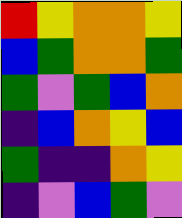[["red", "yellow", "orange", "orange", "yellow"], ["blue", "green", "orange", "orange", "green"], ["green", "violet", "green", "blue", "orange"], ["indigo", "blue", "orange", "yellow", "blue"], ["green", "indigo", "indigo", "orange", "yellow"], ["indigo", "violet", "blue", "green", "violet"]]